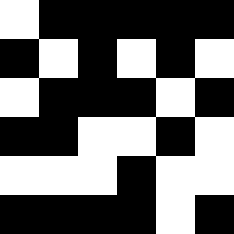[["white", "black", "black", "black", "black", "black"], ["black", "white", "black", "white", "black", "white"], ["white", "black", "black", "black", "white", "black"], ["black", "black", "white", "white", "black", "white"], ["white", "white", "white", "black", "white", "white"], ["black", "black", "black", "black", "white", "black"]]